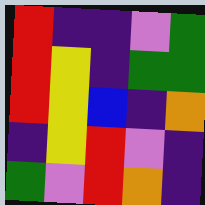[["red", "indigo", "indigo", "violet", "green"], ["red", "yellow", "indigo", "green", "green"], ["red", "yellow", "blue", "indigo", "orange"], ["indigo", "yellow", "red", "violet", "indigo"], ["green", "violet", "red", "orange", "indigo"]]